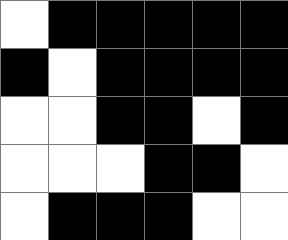[["white", "black", "black", "black", "black", "black"], ["black", "white", "black", "black", "black", "black"], ["white", "white", "black", "black", "white", "black"], ["white", "white", "white", "black", "black", "white"], ["white", "black", "black", "black", "white", "white"]]